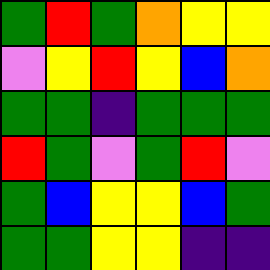[["green", "red", "green", "orange", "yellow", "yellow"], ["violet", "yellow", "red", "yellow", "blue", "orange"], ["green", "green", "indigo", "green", "green", "green"], ["red", "green", "violet", "green", "red", "violet"], ["green", "blue", "yellow", "yellow", "blue", "green"], ["green", "green", "yellow", "yellow", "indigo", "indigo"]]